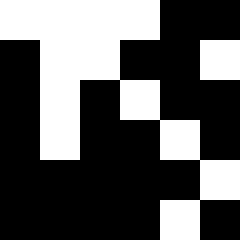[["white", "white", "white", "white", "black", "black"], ["black", "white", "white", "black", "black", "white"], ["black", "white", "black", "white", "black", "black"], ["black", "white", "black", "black", "white", "black"], ["black", "black", "black", "black", "black", "white"], ["black", "black", "black", "black", "white", "black"]]